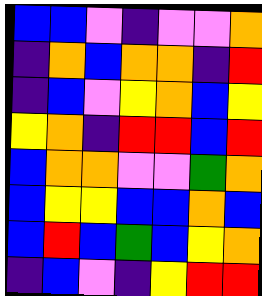[["blue", "blue", "violet", "indigo", "violet", "violet", "orange"], ["indigo", "orange", "blue", "orange", "orange", "indigo", "red"], ["indigo", "blue", "violet", "yellow", "orange", "blue", "yellow"], ["yellow", "orange", "indigo", "red", "red", "blue", "red"], ["blue", "orange", "orange", "violet", "violet", "green", "orange"], ["blue", "yellow", "yellow", "blue", "blue", "orange", "blue"], ["blue", "red", "blue", "green", "blue", "yellow", "orange"], ["indigo", "blue", "violet", "indigo", "yellow", "red", "red"]]